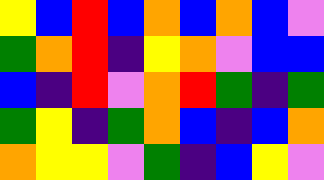[["yellow", "blue", "red", "blue", "orange", "blue", "orange", "blue", "violet"], ["green", "orange", "red", "indigo", "yellow", "orange", "violet", "blue", "blue"], ["blue", "indigo", "red", "violet", "orange", "red", "green", "indigo", "green"], ["green", "yellow", "indigo", "green", "orange", "blue", "indigo", "blue", "orange"], ["orange", "yellow", "yellow", "violet", "green", "indigo", "blue", "yellow", "violet"]]